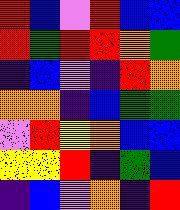[["red", "blue", "violet", "red", "blue", "blue"], ["red", "green", "red", "red", "orange", "green"], ["indigo", "blue", "violet", "indigo", "red", "orange"], ["orange", "orange", "indigo", "blue", "green", "green"], ["violet", "red", "yellow", "orange", "blue", "blue"], ["yellow", "yellow", "red", "indigo", "green", "blue"], ["indigo", "blue", "violet", "orange", "indigo", "red"]]